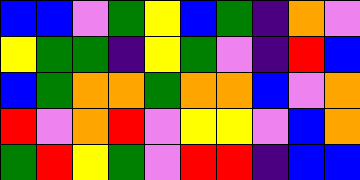[["blue", "blue", "violet", "green", "yellow", "blue", "green", "indigo", "orange", "violet"], ["yellow", "green", "green", "indigo", "yellow", "green", "violet", "indigo", "red", "blue"], ["blue", "green", "orange", "orange", "green", "orange", "orange", "blue", "violet", "orange"], ["red", "violet", "orange", "red", "violet", "yellow", "yellow", "violet", "blue", "orange"], ["green", "red", "yellow", "green", "violet", "red", "red", "indigo", "blue", "blue"]]